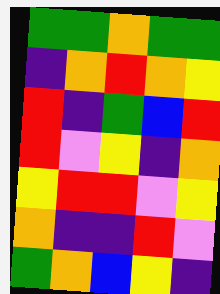[["green", "green", "orange", "green", "green"], ["indigo", "orange", "red", "orange", "yellow"], ["red", "indigo", "green", "blue", "red"], ["red", "violet", "yellow", "indigo", "orange"], ["yellow", "red", "red", "violet", "yellow"], ["orange", "indigo", "indigo", "red", "violet"], ["green", "orange", "blue", "yellow", "indigo"]]